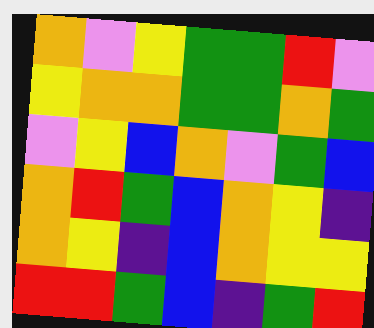[["orange", "violet", "yellow", "green", "green", "red", "violet"], ["yellow", "orange", "orange", "green", "green", "orange", "green"], ["violet", "yellow", "blue", "orange", "violet", "green", "blue"], ["orange", "red", "green", "blue", "orange", "yellow", "indigo"], ["orange", "yellow", "indigo", "blue", "orange", "yellow", "yellow"], ["red", "red", "green", "blue", "indigo", "green", "red"]]